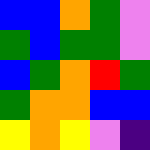[["blue", "blue", "orange", "green", "violet"], ["green", "blue", "green", "green", "violet"], ["blue", "green", "orange", "red", "green"], ["green", "orange", "orange", "blue", "blue"], ["yellow", "orange", "yellow", "violet", "indigo"]]